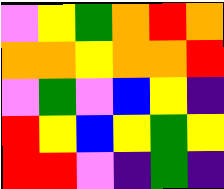[["violet", "yellow", "green", "orange", "red", "orange"], ["orange", "orange", "yellow", "orange", "orange", "red"], ["violet", "green", "violet", "blue", "yellow", "indigo"], ["red", "yellow", "blue", "yellow", "green", "yellow"], ["red", "red", "violet", "indigo", "green", "indigo"]]